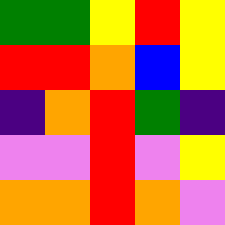[["green", "green", "yellow", "red", "yellow"], ["red", "red", "orange", "blue", "yellow"], ["indigo", "orange", "red", "green", "indigo"], ["violet", "violet", "red", "violet", "yellow"], ["orange", "orange", "red", "orange", "violet"]]